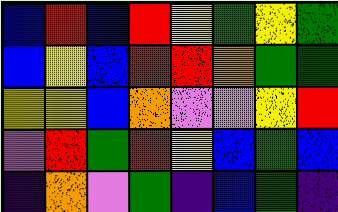[["blue", "red", "blue", "red", "yellow", "green", "yellow", "green"], ["blue", "yellow", "blue", "red", "red", "orange", "green", "green"], ["yellow", "yellow", "blue", "orange", "violet", "violet", "yellow", "red"], ["violet", "red", "green", "red", "yellow", "blue", "green", "blue"], ["indigo", "orange", "violet", "green", "indigo", "blue", "green", "indigo"]]